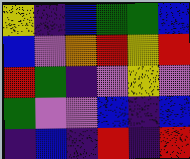[["yellow", "indigo", "blue", "green", "green", "blue"], ["blue", "violet", "orange", "red", "yellow", "red"], ["red", "green", "indigo", "violet", "yellow", "violet"], ["green", "violet", "violet", "blue", "indigo", "blue"], ["indigo", "blue", "indigo", "red", "indigo", "red"]]